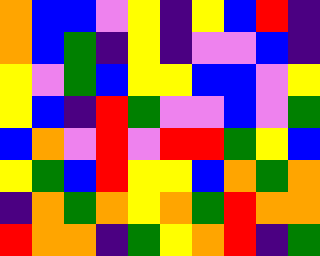[["orange", "blue", "blue", "violet", "yellow", "indigo", "yellow", "blue", "red", "indigo"], ["orange", "blue", "green", "indigo", "yellow", "indigo", "violet", "violet", "blue", "indigo"], ["yellow", "violet", "green", "blue", "yellow", "yellow", "blue", "blue", "violet", "yellow"], ["yellow", "blue", "indigo", "red", "green", "violet", "violet", "blue", "violet", "green"], ["blue", "orange", "violet", "red", "violet", "red", "red", "green", "yellow", "blue"], ["yellow", "green", "blue", "red", "yellow", "yellow", "blue", "orange", "green", "orange"], ["indigo", "orange", "green", "orange", "yellow", "orange", "green", "red", "orange", "orange"], ["red", "orange", "orange", "indigo", "green", "yellow", "orange", "red", "indigo", "green"]]